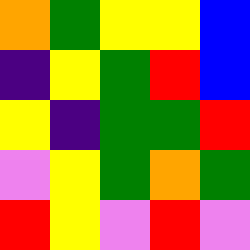[["orange", "green", "yellow", "yellow", "blue"], ["indigo", "yellow", "green", "red", "blue"], ["yellow", "indigo", "green", "green", "red"], ["violet", "yellow", "green", "orange", "green"], ["red", "yellow", "violet", "red", "violet"]]